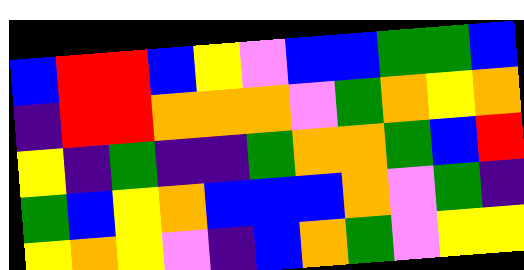[["blue", "red", "red", "blue", "yellow", "violet", "blue", "blue", "green", "green", "blue"], ["indigo", "red", "red", "orange", "orange", "orange", "violet", "green", "orange", "yellow", "orange"], ["yellow", "indigo", "green", "indigo", "indigo", "green", "orange", "orange", "green", "blue", "red"], ["green", "blue", "yellow", "orange", "blue", "blue", "blue", "orange", "violet", "green", "indigo"], ["yellow", "orange", "yellow", "violet", "indigo", "blue", "orange", "green", "violet", "yellow", "yellow"]]